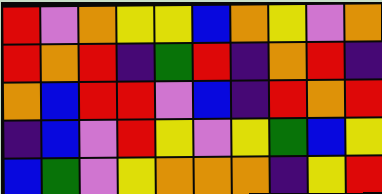[["red", "violet", "orange", "yellow", "yellow", "blue", "orange", "yellow", "violet", "orange"], ["red", "orange", "red", "indigo", "green", "red", "indigo", "orange", "red", "indigo"], ["orange", "blue", "red", "red", "violet", "blue", "indigo", "red", "orange", "red"], ["indigo", "blue", "violet", "red", "yellow", "violet", "yellow", "green", "blue", "yellow"], ["blue", "green", "violet", "yellow", "orange", "orange", "orange", "indigo", "yellow", "red"]]